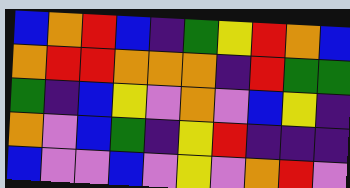[["blue", "orange", "red", "blue", "indigo", "green", "yellow", "red", "orange", "blue"], ["orange", "red", "red", "orange", "orange", "orange", "indigo", "red", "green", "green"], ["green", "indigo", "blue", "yellow", "violet", "orange", "violet", "blue", "yellow", "indigo"], ["orange", "violet", "blue", "green", "indigo", "yellow", "red", "indigo", "indigo", "indigo"], ["blue", "violet", "violet", "blue", "violet", "yellow", "violet", "orange", "red", "violet"]]